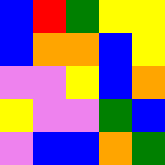[["blue", "red", "green", "yellow", "yellow"], ["blue", "orange", "orange", "blue", "yellow"], ["violet", "violet", "yellow", "blue", "orange"], ["yellow", "violet", "violet", "green", "blue"], ["violet", "blue", "blue", "orange", "green"]]